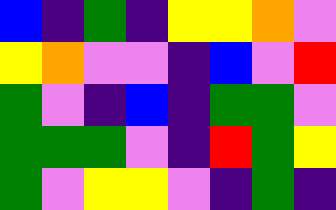[["blue", "indigo", "green", "indigo", "yellow", "yellow", "orange", "violet"], ["yellow", "orange", "violet", "violet", "indigo", "blue", "violet", "red"], ["green", "violet", "indigo", "blue", "indigo", "green", "green", "violet"], ["green", "green", "green", "violet", "indigo", "red", "green", "yellow"], ["green", "violet", "yellow", "yellow", "violet", "indigo", "green", "indigo"]]